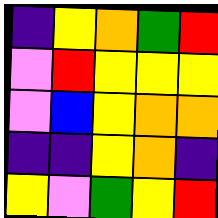[["indigo", "yellow", "orange", "green", "red"], ["violet", "red", "yellow", "yellow", "yellow"], ["violet", "blue", "yellow", "orange", "orange"], ["indigo", "indigo", "yellow", "orange", "indigo"], ["yellow", "violet", "green", "yellow", "red"]]